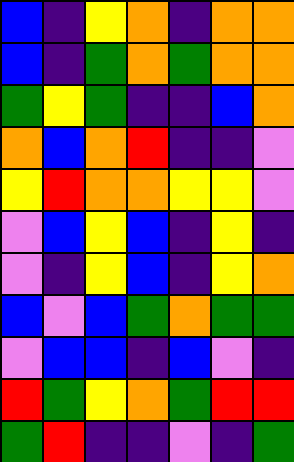[["blue", "indigo", "yellow", "orange", "indigo", "orange", "orange"], ["blue", "indigo", "green", "orange", "green", "orange", "orange"], ["green", "yellow", "green", "indigo", "indigo", "blue", "orange"], ["orange", "blue", "orange", "red", "indigo", "indigo", "violet"], ["yellow", "red", "orange", "orange", "yellow", "yellow", "violet"], ["violet", "blue", "yellow", "blue", "indigo", "yellow", "indigo"], ["violet", "indigo", "yellow", "blue", "indigo", "yellow", "orange"], ["blue", "violet", "blue", "green", "orange", "green", "green"], ["violet", "blue", "blue", "indigo", "blue", "violet", "indigo"], ["red", "green", "yellow", "orange", "green", "red", "red"], ["green", "red", "indigo", "indigo", "violet", "indigo", "green"]]